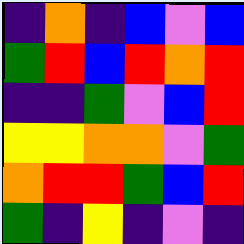[["indigo", "orange", "indigo", "blue", "violet", "blue"], ["green", "red", "blue", "red", "orange", "red"], ["indigo", "indigo", "green", "violet", "blue", "red"], ["yellow", "yellow", "orange", "orange", "violet", "green"], ["orange", "red", "red", "green", "blue", "red"], ["green", "indigo", "yellow", "indigo", "violet", "indigo"]]